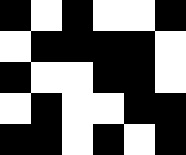[["black", "white", "black", "white", "white", "black"], ["white", "black", "black", "black", "black", "white"], ["black", "white", "white", "black", "black", "white"], ["white", "black", "white", "white", "black", "black"], ["black", "black", "white", "black", "white", "black"]]